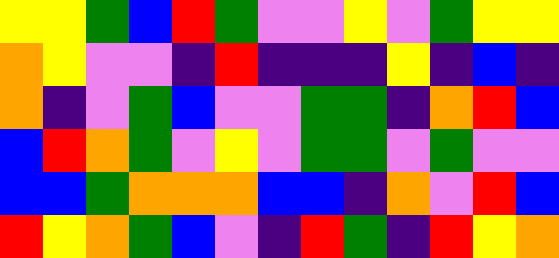[["yellow", "yellow", "green", "blue", "red", "green", "violet", "violet", "yellow", "violet", "green", "yellow", "yellow"], ["orange", "yellow", "violet", "violet", "indigo", "red", "indigo", "indigo", "indigo", "yellow", "indigo", "blue", "indigo"], ["orange", "indigo", "violet", "green", "blue", "violet", "violet", "green", "green", "indigo", "orange", "red", "blue"], ["blue", "red", "orange", "green", "violet", "yellow", "violet", "green", "green", "violet", "green", "violet", "violet"], ["blue", "blue", "green", "orange", "orange", "orange", "blue", "blue", "indigo", "orange", "violet", "red", "blue"], ["red", "yellow", "orange", "green", "blue", "violet", "indigo", "red", "green", "indigo", "red", "yellow", "orange"]]